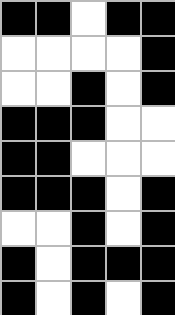[["black", "black", "white", "black", "black"], ["white", "white", "white", "white", "black"], ["white", "white", "black", "white", "black"], ["black", "black", "black", "white", "white"], ["black", "black", "white", "white", "white"], ["black", "black", "black", "white", "black"], ["white", "white", "black", "white", "black"], ["black", "white", "black", "black", "black"], ["black", "white", "black", "white", "black"]]